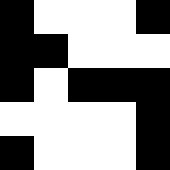[["black", "white", "white", "white", "black"], ["black", "black", "white", "white", "white"], ["black", "white", "black", "black", "black"], ["white", "white", "white", "white", "black"], ["black", "white", "white", "white", "black"]]